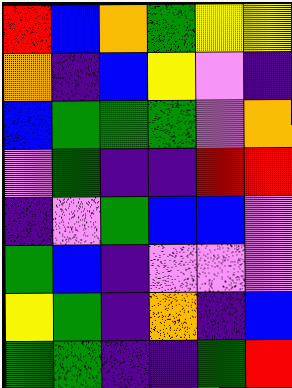[["red", "blue", "orange", "green", "yellow", "yellow"], ["orange", "indigo", "blue", "yellow", "violet", "indigo"], ["blue", "green", "green", "green", "violet", "orange"], ["violet", "green", "indigo", "indigo", "red", "red"], ["indigo", "violet", "green", "blue", "blue", "violet"], ["green", "blue", "indigo", "violet", "violet", "violet"], ["yellow", "green", "indigo", "orange", "indigo", "blue"], ["green", "green", "indigo", "indigo", "green", "red"]]